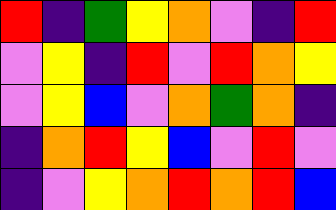[["red", "indigo", "green", "yellow", "orange", "violet", "indigo", "red"], ["violet", "yellow", "indigo", "red", "violet", "red", "orange", "yellow"], ["violet", "yellow", "blue", "violet", "orange", "green", "orange", "indigo"], ["indigo", "orange", "red", "yellow", "blue", "violet", "red", "violet"], ["indigo", "violet", "yellow", "orange", "red", "orange", "red", "blue"]]